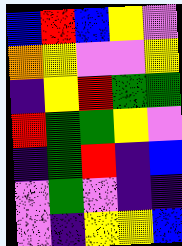[["blue", "red", "blue", "yellow", "violet"], ["orange", "yellow", "violet", "violet", "yellow"], ["indigo", "yellow", "red", "green", "green"], ["red", "green", "green", "yellow", "violet"], ["indigo", "green", "red", "indigo", "blue"], ["violet", "green", "violet", "indigo", "indigo"], ["violet", "indigo", "yellow", "yellow", "blue"]]